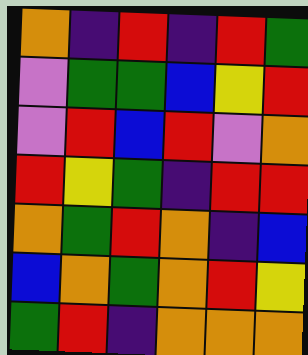[["orange", "indigo", "red", "indigo", "red", "green"], ["violet", "green", "green", "blue", "yellow", "red"], ["violet", "red", "blue", "red", "violet", "orange"], ["red", "yellow", "green", "indigo", "red", "red"], ["orange", "green", "red", "orange", "indigo", "blue"], ["blue", "orange", "green", "orange", "red", "yellow"], ["green", "red", "indigo", "orange", "orange", "orange"]]